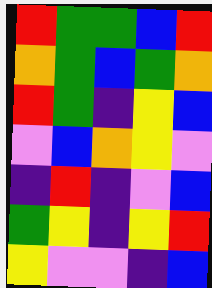[["red", "green", "green", "blue", "red"], ["orange", "green", "blue", "green", "orange"], ["red", "green", "indigo", "yellow", "blue"], ["violet", "blue", "orange", "yellow", "violet"], ["indigo", "red", "indigo", "violet", "blue"], ["green", "yellow", "indigo", "yellow", "red"], ["yellow", "violet", "violet", "indigo", "blue"]]